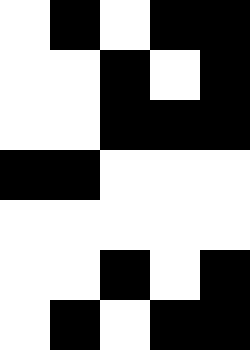[["white", "black", "white", "black", "black"], ["white", "white", "black", "white", "black"], ["white", "white", "black", "black", "black"], ["black", "black", "white", "white", "white"], ["white", "white", "white", "white", "white"], ["white", "white", "black", "white", "black"], ["white", "black", "white", "black", "black"]]